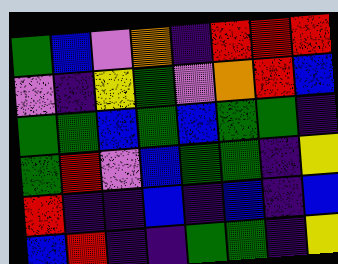[["green", "blue", "violet", "orange", "indigo", "red", "red", "red"], ["violet", "indigo", "yellow", "green", "violet", "orange", "red", "blue"], ["green", "green", "blue", "green", "blue", "green", "green", "indigo"], ["green", "red", "violet", "blue", "green", "green", "indigo", "yellow"], ["red", "indigo", "indigo", "blue", "indigo", "blue", "indigo", "blue"], ["blue", "red", "indigo", "indigo", "green", "green", "indigo", "yellow"]]